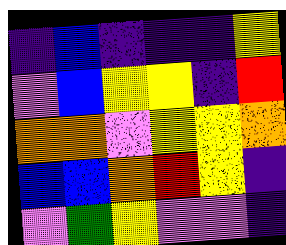[["indigo", "blue", "indigo", "indigo", "indigo", "yellow"], ["violet", "blue", "yellow", "yellow", "indigo", "red"], ["orange", "orange", "violet", "yellow", "yellow", "orange"], ["blue", "blue", "orange", "red", "yellow", "indigo"], ["violet", "green", "yellow", "violet", "violet", "indigo"]]